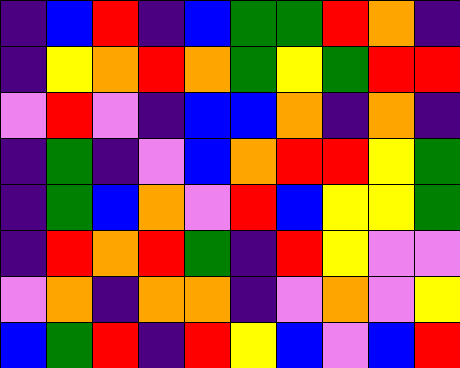[["indigo", "blue", "red", "indigo", "blue", "green", "green", "red", "orange", "indigo"], ["indigo", "yellow", "orange", "red", "orange", "green", "yellow", "green", "red", "red"], ["violet", "red", "violet", "indigo", "blue", "blue", "orange", "indigo", "orange", "indigo"], ["indigo", "green", "indigo", "violet", "blue", "orange", "red", "red", "yellow", "green"], ["indigo", "green", "blue", "orange", "violet", "red", "blue", "yellow", "yellow", "green"], ["indigo", "red", "orange", "red", "green", "indigo", "red", "yellow", "violet", "violet"], ["violet", "orange", "indigo", "orange", "orange", "indigo", "violet", "orange", "violet", "yellow"], ["blue", "green", "red", "indigo", "red", "yellow", "blue", "violet", "blue", "red"]]